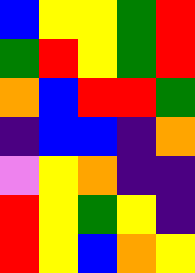[["blue", "yellow", "yellow", "green", "red"], ["green", "red", "yellow", "green", "red"], ["orange", "blue", "red", "red", "green"], ["indigo", "blue", "blue", "indigo", "orange"], ["violet", "yellow", "orange", "indigo", "indigo"], ["red", "yellow", "green", "yellow", "indigo"], ["red", "yellow", "blue", "orange", "yellow"]]